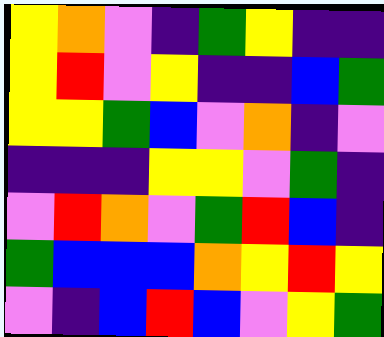[["yellow", "orange", "violet", "indigo", "green", "yellow", "indigo", "indigo"], ["yellow", "red", "violet", "yellow", "indigo", "indigo", "blue", "green"], ["yellow", "yellow", "green", "blue", "violet", "orange", "indigo", "violet"], ["indigo", "indigo", "indigo", "yellow", "yellow", "violet", "green", "indigo"], ["violet", "red", "orange", "violet", "green", "red", "blue", "indigo"], ["green", "blue", "blue", "blue", "orange", "yellow", "red", "yellow"], ["violet", "indigo", "blue", "red", "blue", "violet", "yellow", "green"]]